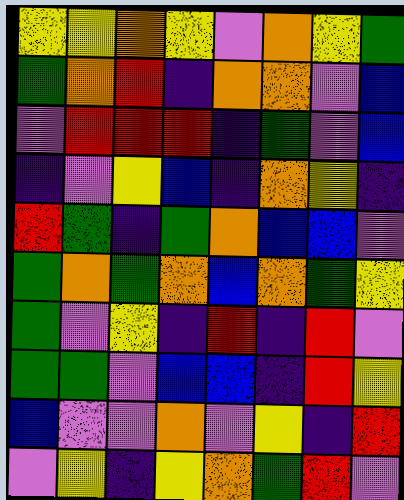[["yellow", "yellow", "orange", "yellow", "violet", "orange", "yellow", "green"], ["green", "orange", "red", "indigo", "orange", "orange", "violet", "blue"], ["violet", "red", "red", "red", "indigo", "green", "violet", "blue"], ["indigo", "violet", "yellow", "blue", "indigo", "orange", "yellow", "indigo"], ["red", "green", "indigo", "green", "orange", "blue", "blue", "violet"], ["green", "orange", "green", "orange", "blue", "orange", "green", "yellow"], ["green", "violet", "yellow", "indigo", "red", "indigo", "red", "violet"], ["green", "green", "violet", "blue", "blue", "indigo", "red", "yellow"], ["blue", "violet", "violet", "orange", "violet", "yellow", "indigo", "red"], ["violet", "yellow", "indigo", "yellow", "orange", "green", "red", "violet"]]